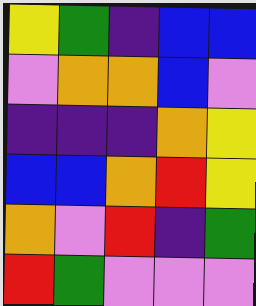[["yellow", "green", "indigo", "blue", "blue"], ["violet", "orange", "orange", "blue", "violet"], ["indigo", "indigo", "indigo", "orange", "yellow"], ["blue", "blue", "orange", "red", "yellow"], ["orange", "violet", "red", "indigo", "green"], ["red", "green", "violet", "violet", "violet"]]